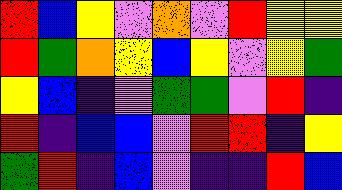[["red", "blue", "yellow", "violet", "orange", "violet", "red", "yellow", "yellow"], ["red", "green", "orange", "yellow", "blue", "yellow", "violet", "yellow", "green"], ["yellow", "blue", "indigo", "violet", "green", "green", "violet", "red", "indigo"], ["red", "indigo", "blue", "blue", "violet", "red", "red", "indigo", "yellow"], ["green", "red", "indigo", "blue", "violet", "indigo", "indigo", "red", "blue"]]